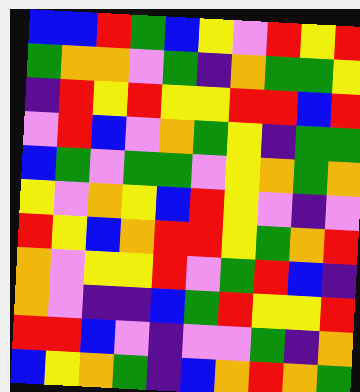[["blue", "blue", "red", "green", "blue", "yellow", "violet", "red", "yellow", "red"], ["green", "orange", "orange", "violet", "green", "indigo", "orange", "green", "green", "yellow"], ["indigo", "red", "yellow", "red", "yellow", "yellow", "red", "red", "blue", "red"], ["violet", "red", "blue", "violet", "orange", "green", "yellow", "indigo", "green", "green"], ["blue", "green", "violet", "green", "green", "violet", "yellow", "orange", "green", "orange"], ["yellow", "violet", "orange", "yellow", "blue", "red", "yellow", "violet", "indigo", "violet"], ["red", "yellow", "blue", "orange", "red", "red", "yellow", "green", "orange", "red"], ["orange", "violet", "yellow", "yellow", "red", "violet", "green", "red", "blue", "indigo"], ["orange", "violet", "indigo", "indigo", "blue", "green", "red", "yellow", "yellow", "red"], ["red", "red", "blue", "violet", "indigo", "violet", "violet", "green", "indigo", "orange"], ["blue", "yellow", "orange", "green", "indigo", "blue", "orange", "red", "orange", "green"]]